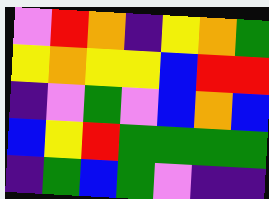[["violet", "red", "orange", "indigo", "yellow", "orange", "green"], ["yellow", "orange", "yellow", "yellow", "blue", "red", "red"], ["indigo", "violet", "green", "violet", "blue", "orange", "blue"], ["blue", "yellow", "red", "green", "green", "green", "green"], ["indigo", "green", "blue", "green", "violet", "indigo", "indigo"]]